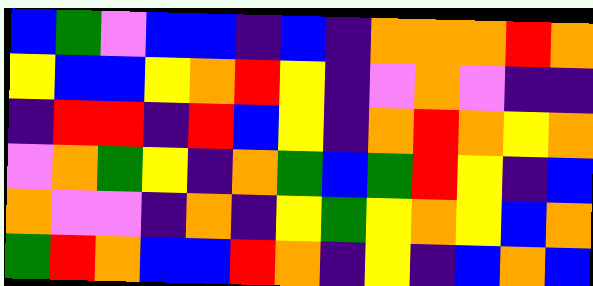[["blue", "green", "violet", "blue", "blue", "indigo", "blue", "indigo", "orange", "orange", "orange", "red", "orange"], ["yellow", "blue", "blue", "yellow", "orange", "red", "yellow", "indigo", "violet", "orange", "violet", "indigo", "indigo"], ["indigo", "red", "red", "indigo", "red", "blue", "yellow", "indigo", "orange", "red", "orange", "yellow", "orange"], ["violet", "orange", "green", "yellow", "indigo", "orange", "green", "blue", "green", "red", "yellow", "indigo", "blue"], ["orange", "violet", "violet", "indigo", "orange", "indigo", "yellow", "green", "yellow", "orange", "yellow", "blue", "orange"], ["green", "red", "orange", "blue", "blue", "red", "orange", "indigo", "yellow", "indigo", "blue", "orange", "blue"]]